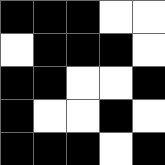[["black", "black", "black", "white", "white"], ["white", "black", "black", "black", "white"], ["black", "black", "white", "white", "black"], ["black", "white", "white", "black", "white"], ["black", "black", "black", "white", "black"]]